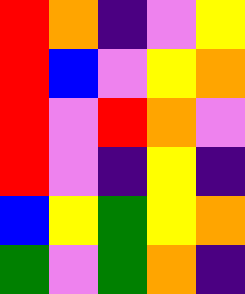[["red", "orange", "indigo", "violet", "yellow"], ["red", "blue", "violet", "yellow", "orange"], ["red", "violet", "red", "orange", "violet"], ["red", "violet", "indigo", "yellow", "indigo"], ["blue", "yellow", "green", "yellow", "orange"], ["green", "violet", "green", "orange", "indigo"]]